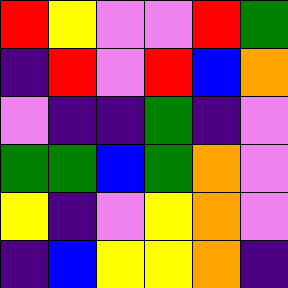[["red", "yellow", "violet", "violet", "red", "green"], ["indigo", "red", "violet", "red", "blue", "orange"], ["violet", "indigo", "indigo", "green", "indigo", "violet"], ["green", "green", "blue", "green", "orange", "violet"], ["yellow", "indigo", "violet", "yellow", "orange", "violet"], ["indigo", "blue", "yellow", "yellow", "orange", "indigo"]]